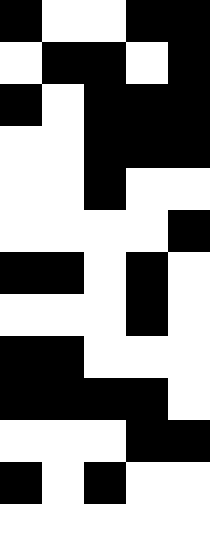[["black", "white", "white", "black", "black"], ["white", "black", "black", "white", "black"], ["black", "white", "black", "black", "black"], ["white", "white", "black", "black", "black"], ["white", "white", "black", "white", "white"], ["white", "white", "white", "white", "black"], ["black", "black", "white", "black", "white"], ["white", "white", "white", "black", "white"], ["black", "black", "white", "white", "white"], ["black", "black", "black", "black", "white"], ["white", "white", "white", "black", "black"], ["black", "white", "black", "white", "white"], ["white", "white", "white", "white", "white"]]